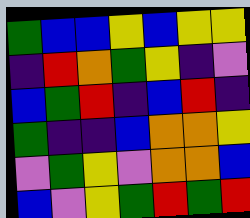[["green", "blue", "blue", "yellow", "blue", "yellow", "yellow"], ["indigo", "red", "orange", "green", "yellow", "indigo", "violet"], ["blue", "green", "red", "indigo", "blue", "red", "indigo"], ["green", "indigo", "indigo", "blue", "orange", "orange", "yellow"], ["violet", "green", "yellow", "violet", "orange", "orange", "blue"], ["blue", "violet", "yellow", "green", "red", "green", "red"]]